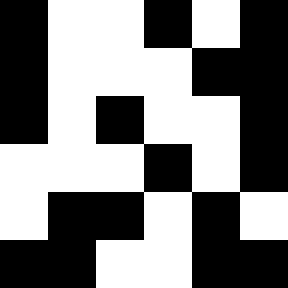[["black", "white", "white", "black", "white", "black"], ["black", "white", "white", "white", "black", "black"], ["black", "white", "black", "white", "white", "black"], ["white", "white", "white", "black", "white", "black"], ["white", "black", "black", "white", "black", "white"], ["black", "black", "white", "white", "black", "black"]]